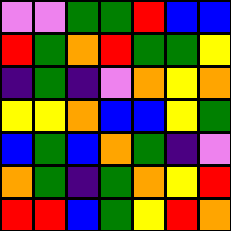[["violet", "violet", "green", "green", "red", "blue", "blue"], ["red", "green", "orange", "red", "green", "green", "yellow"], ["indigo", "green", "indigo", "violet", "orange", "yellow", "orange"], ["yellow", "yellow", "orange", "blue", "blue", "yellow", "green"], ["blue", "green", "blue", "orange", "green", "indigo", "violet"], ["orange", "green", "indigo", "green", "orange", "yellow", "red"], ["red", "red", "blue", "green", "yellow", "red", "orange"]]